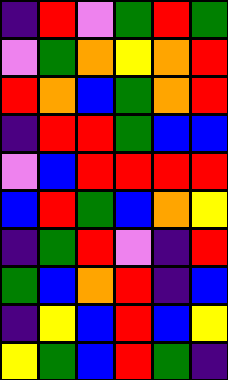[["indigo", "red", "violet", "green", "red", "green"], ["violet", "green", "orange", "yellow", "orange", "red"], ["red", "orange", "blue", "green", "orange", "red"], ["indigo", "red", "red", "green", "blue", "blue"], ["violet", "blue", "red", "red", "red", "red"], ["blue", "red", "green", "blue", "orange", "yellow"], ["indigo", "green", "red", "violet", "indigo", "red"], ["green", "blue", "orange", "red", "indigo", "blue"], ["indigo", "yellow", "blue", "red", "blue", "yellow"], ["yellow", "green", "blue", "red", "green", "indigo"]]